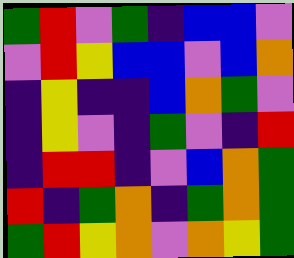[["green", "red", "violet", "green", "indigo", "blue", "blue", "violet"], ["violet", "red", "yellow", "blue", "blue", "violet", "blue", "orange"], ["indigo", "yellow", "indigo", "indigo", "blue", "orange", "green", "violet"], ["indigo", "yellow", "violet", "indigo", "green", "violet", "indigo", "red"], ["indigo", "red", "red", "indigo", "violet", "blue", "orange", "green"], ["red", "indigo", "green", "orange", "indigo", "green", "orange", "green"], ["green", "red", "yellow", "orange", "violet", "orange", "yellow", "green"]]